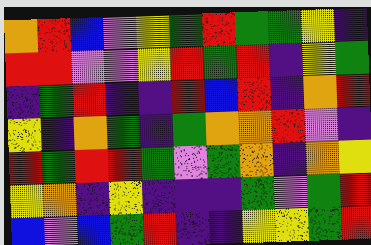[["orange", "red", "blue", "violet", "yellow", "green", "red", "green", "green", "yellow", "indigo"], ["red", "red", "violet", "violet", "yellow", "red", "green", "red", "indigo", "yellow", "green"], ["indigo", "green", "red", "indigo", "indigo", "red", "blue", "red", "indigo", "orange", "red"], ["yellow", "indigo", "orange", "green", "indigo", "green", "orange", "orange", "red", "violet", "indigo"], ["red", "green", "red", "red", "green", "violet", "green", "orange", "indigo", "orange", "yellow"], ["yellow", "orange", "indigo", "yellow", "indigo", "indigo", "indigo", "green", "violet", "green", "red"], ["blue", "violet", "blue", "green", "red", "indigo", "indigo", "yellow", "yellow", "green", "red"]]